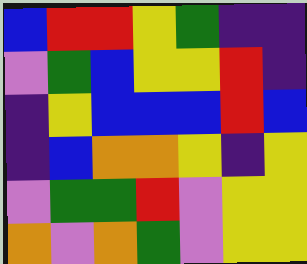[["blue", "red", "red", "yellow", "green", "indigo", "indigo"], ["violet", "green", "blue", "yellow", "yellow", "red", "indigo"], ["indigo", "yellow", "blue", "blue", "blue", "red", "blue"], ["indigo", "blue", "orange", "orange", "yellow", "indigo", "yellow"], ["violet", "green", "green", "red", "violet", "yellow", "yellow"], ["orange", "violet", "orange", "green", "violet", "yellow", "yellow"]]